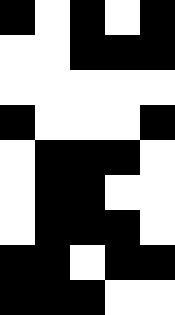[["black", "white", "black", "white", "black"], ["white", "white", "black", "black", "black"], ["white", "white", "white", "white", "white"], ["black", "white", "white", "white", "black"], ["white", "black", "black", "black", "white"], ["white", "black", "black", "white", "white"], ["white", "black", "black", "black", "white"], ["black", "black", "white", "black", "black"], ["black", "black", "black", "white", "white"]]